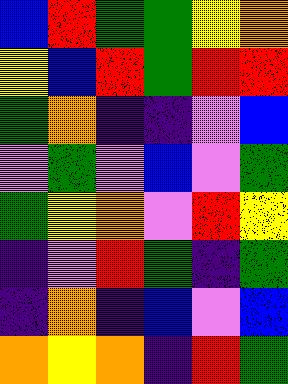[["blue", "red", "green", "green", "yellow", "orange"], ["yellow", "blue", "red", "green", "red", "red"], ["green", "orange", "indigo", "indigo", "violet", "blue"], ["violet", "green", "violet", "blue", "violet", "green"], ["green", "yellow", "orange", "violet", "red", "yellow"], ["indigo", "violet", "red", "green", "indigo", "green"], ["indigo", "orange", "indigo", "blue", "violet", "blue"], ["orange", "yellow", "orange", "indigo", "red", "green"]]